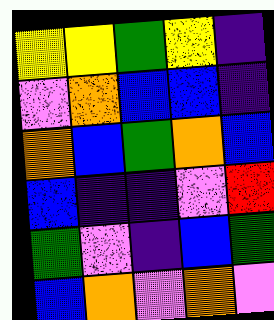[["yellow", "yellow", "green", "yellow", "indigo"], ["violet", "orange", "blue", "blue", "indigo"], ["orange", "blue", "green", "orange", "blue"], ["blue", "indigo", "indigo", "violet", "red"], ["green", "violet", "indigo", "blue", "green"], ["blue", "orange", "violet", "orange", "violet"]]